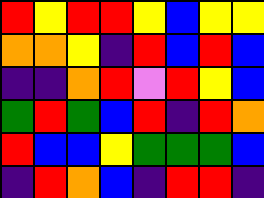[["red", "yellow", "red", "red", "yellow", "blue", "yellow", "yellow"], ["orange", "orange", "yellow", "indigo", "red", "blue", "red", "blue"], ["indigo", "indigo", "orange", "red", "violet", "red", "yellow", "blue"], ["green", "red", "green", "blue", "red", "indigo", "red", "orange"], ["red", "blue", "blue", "yellow", "green", "green", "green", "blue"], ["indigo", "red", "orange", "blue", "indigo", "red", "red", "indigo"]]